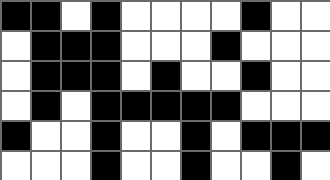[["black", "black", "white", "black", "white", "white", "white", "white", "black", "white", "white"], ["white", "black", "black", "black", "white", "white", "white", "black", "white", "white", "white"], ["white", "black", "black", "black", "white", "black", "white", "white", "black", "white", "white"], ["white", "black", "white", "black", "black", "black", "black", "black", "white", "white", "white"], ["black", "white", "white", "black", "white", "white", "black", "white", "black", "black", "black"], ["white", "white", "white", "black", "white", "white", "black", "white", "white", "black", "white"]]